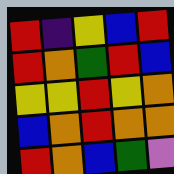[["red", "indigo", "yellow", "blue", "red"], ["red", "orange", "green", "red", "blue"], ["yellow", "yellow", "red", "yellow", "orange"], ["blue", "orange", "red", "orange", "orange"], ["red", "orange", "blue", "green", "violet"]]